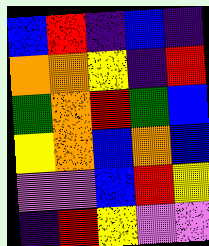[["blue", "red", "indigo", "blue", "indigo"], ["orange", "orange", "yellow", "indigo", "red"], ["green", "orange", "red", "green", "blue"], ["yellow", "orange", "blue", "orange", "blue"], ["violet", "violet", "blue", "red", "yellow"], ["indigo", "red", "yellow", "violet", "violet"]]